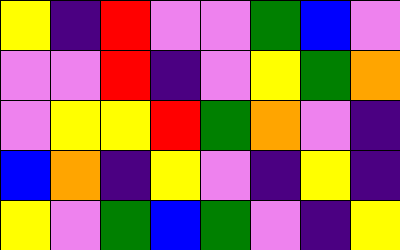[["yellow", "indigo", "red", "violet", "violet", "green", "blue", "violet"], ["violet", "violet", "red", "indigo", "violet", "yellow", "green", "orange"], ["violet", "yellow", "yellow", "red", "green", "orange", "violet", "indigo"], ["blue", "orange", "indigo", "yellow", "violet", "indigo", "yellow", "indigo"], ["yellow", "violet", "green", "blue", "green", "violet", "indigo", "yellow"]]